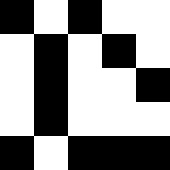[["black", "white", "black", "white", "white"], ["white", "black", "white", "black", "white"], ["white", "black", "white", "white", "black"], ["white", "black", "white", "white", "white"], ["black", "white", "black", "black", "black"]]